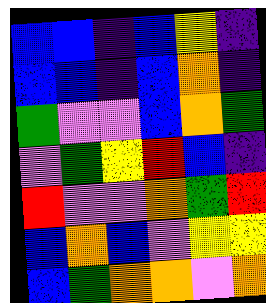[["blue", "blue", "indigo", "blue", "yellow", "indigo"], ["blue", "blue", "indigo", "blue", "orange", "indigo"], ["green", "violet", "violet", "blue", "orange", "green"], ["violet", "green", "yellow", "red", "blue", "indigo"], ["red", "violet", "violet", "orange", "green", "red"], ["blue", "orange", "blue", "violet", "yellow", "yellow"], ["blue", "green", "orange", "orange", "violet", "orange"]]